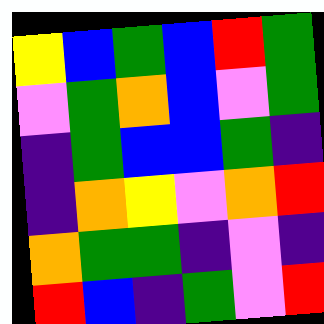[["yellow", "blue", "green", "blue", "red", "green"], ["violet", "green", "orange", "blue", "violet", "green"], ["indigo", "green", "blue", "blue", "green", "indigo"], ["indigo", "orange", "yellow", "violet", "orange", "red"], ["orange", "green", "green", "indigo", "violet", "indigo"], ["red", "blue", "indigo", "green", "violet", "red"]]